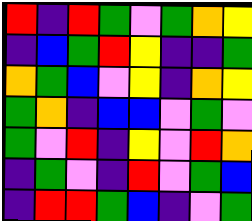[["red", "indigo", "red", "green", "violet", "green", "orange", "yellow"], ["indigo", "blue", "green", "red", "yellow", "indigo", "indigo", "green"], ["orange", "green", "blue", "violet", "yellow", "indigo", "orange", "yellow"], ["green", "orange", "indigo", "blue", "blue", "violet", "green", "violet"], ["green", "violet", "red", "indigo", "yellow", "violet", "red", "orange"], ["indigo", "green", "violet", "indigo", "red", "violet", "green", "blue"], ["indigo", "red", "red", "green", "blue", "indigo", "violet", "green"]]